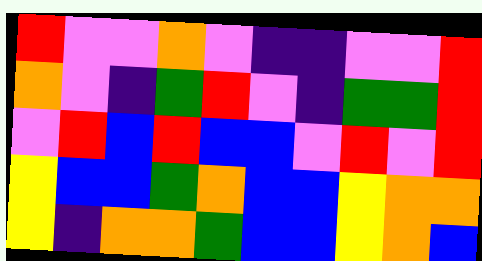[["red", "violet", "violet", "orange", "violet", "indigo", "indigo", "violet", "violet", "red"], ["orange", "violet", "indigo", "green", "red", "violet", "indigo", "green", "green", "red"], ["violet", "red", "blue", "red", "blue", "blue", "violet", "red", "violet", "red"], ["yellow", "blue", "blue", "green", "orange", "blue", "blue", "yellow", "orange", "orange"], ["yellow", "indigo", "orange", "orange", "green", "blue", "blue", "yellow", "orange", "blue"]]